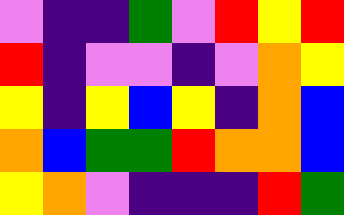[["violet", "indigo", "indigo", "green", "violet", "red", "yellow", "red"], ["red", "indigo", "violet", "violet", "indigo", "violet", "orange", "yellow"], ["yellow", "indigo", "yellow", "blue", "yellow", "indigo", "orange", "blue"], ["orange", "blue", "green", "green", "red", "orange", "orange", "blue"], ["yellow", "orange", "violet", "indigo", "indigo", "indigo", "red", "green"]]